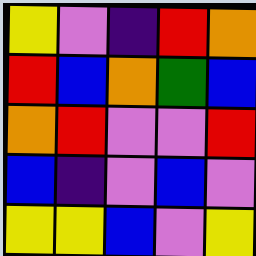[["yellow", "violet", "indigo", "red", "orange"], ["red", "blue", "orange", "green", "blue"], ["orange", "red", "violet", "violet", "red"], ["blue", "indigo", "violet", "blue", "violet"], ["yellow", "yellow", "blue", "violet", "yellow"]]